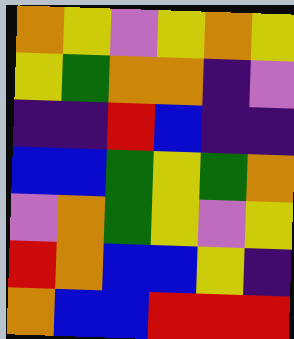[["orange", "yellow", "violet", "yellow", "orange", "yellow"], ["yellow", "green", "orange", "orange", "indigo", "violet"], ["indigo", "indigo", "red", "blue", "indigo", "indigo"], ["blue", "blue", "green", "yellow", "green", "orange"], ["violet", "orange", "green", "yellow", "violet", "yellow"], ["red", "orange", "blue", "blue", "yellow", "indigo"], ["orange", "blue", "blue", "red", "red", "red"]]